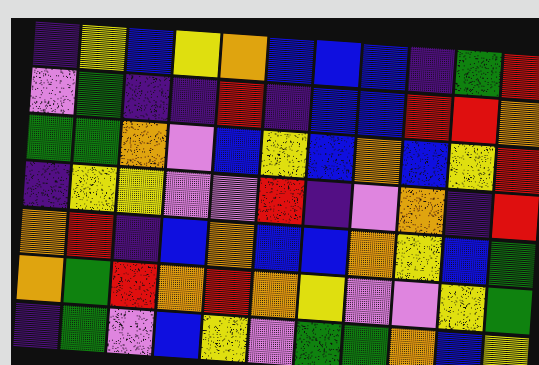[["indigo", "yellow", "blue", "yellow", "orange", "blue", "blue", "blue", "indigo", "green", "red"], ["violet", "green", "indigo", "indigo", "red", "indigo", "blue", "blue", "red", "red", "orange"], ["green", "green", "orange", "violet", "blue", "yellow", "blue", "orange", "blue", "yellow", "red"], ["indigo", "yellow", "yellow", "violet", "violet", "red", "indigo", "violet", "orange", "indigo", "red"], ["orange", "red", "indigo", "blue", "orange", "blue", "blue", "orange", "yellow", "blue", "green"], ["orange", "green", "red", "orange", "red", "orange", "yellow", "violet", "violet", "yellow", "green"], ["indigo", "green", "violet", "blue", "yellow", "violet", "green", "green", "orange", "blue", "yellow"]]